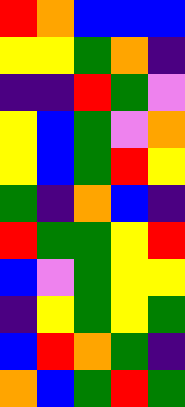[["red", "orange", "blue", "blue", "blue"], ["yellow", "yellow", "green", "orange", "indigo"], ["indigo", "indigo", "red", "green", "violet"], ["yellow", "blue", "green", "violet", "orange"], ["yellow", "blue", "green", "red", "yellow"], ["green", "indigo", "orange", "blue", "indigo"], ["red", "green", "green", "yellow", "red"], ["blue", "violet", "green", "yellow", "yellow"], ["indigo", "yellow", "green", "yellow", "green"], ["blue", "red", "orange", "green", "indigo"], ["orange", "blue", "green", "red", "green"]]